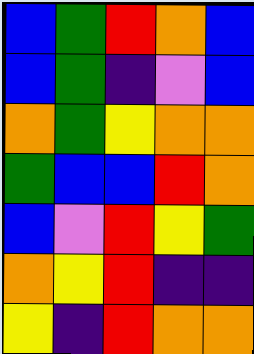[["blue", "green", "red", "orange", "blue"], ["blue", "green", "indigo", "violet", "blue"], ["orange", "green", "yellow", "orange", "orange"], ["green", "blue", "blue", "red", "orange"], ["blue", "violet", "red", "yellow", "green"], ["orange", "yellow", "red", "indigo", "indigo"], ["yellow", "indigo", "red", "orange", "orange"]]